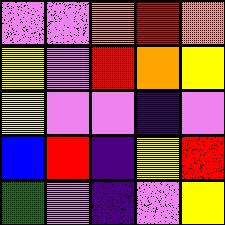[["violet", "violet", "orange", "red", "orange"], ["yellow", "violet", "red", "orange", "yellow"], ["yellow", "violet", "violet", "indigo", "violet"], ["blue", "red", "indigo", "yellow", "red"], ["green", "violet", "indigo", "violet", "yellow"]]